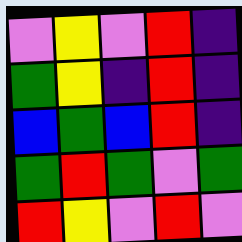[["violet", "yellow", "violet", "red", "indigo"], ["green", "yellow", "indigo", "red", "indigo"], ["blue", "green", "blue", "red", "indigo"], ["green", "red", "green", "violet", "green"], ["red", "yellow", "violet", "red", "violet"]]